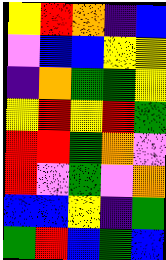[["yellow", "red", "orange", "indigo", "blue"], ["violet", "blue", "blue", "yellow", "yellow"], ["indigo", "orange", "green", "green", "yellow"], ["yellow", "red", "yellow", "red", "green"], ["red", "red", "green", "orange", "violet"], ["red", "violet", "green", "violet", "orange"], ["blue", "blue", "yellow", "indigo", "green"], ["green", "red", "blue", "green", "blue"]]